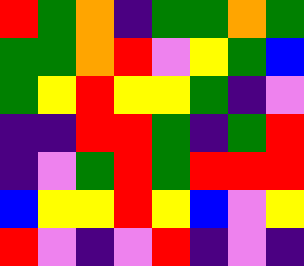[["red", "green", "orange", "indigo", "green", "green", "orange", "green"], ["green", "green", "orange", "red", "violet", "yellow", "green", "blue"], ["green", "yellow", "red", "yellow", "yellow", "green", "indigo", "violet"], ["indigo", "indigo", "red", "red", "green", "indigo", "green", "red"], ["indigo", "violet", "green", "red", "green", "red", "red", "red"], ["blue", "yellow", "yellow", "red", "yellow", "blue", "violet", "yellow"], ["red", "violet", "indigo", "violet", "red", "indigo", "violet", "indigo"]]